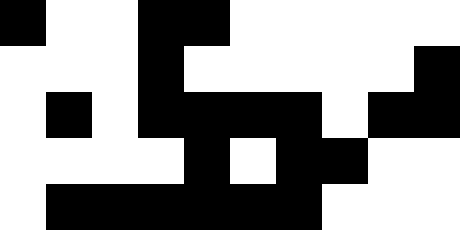[["black", "white", "white", "black", "black", "white", "white", "white", "white", "white"], ["white", "white", "white", "black", "white", "white", "white", "white", "white", "black"], ["white", "black", "white", "black", "black", "black", "black", "white", "black", "black"], ["white", "white", "white", "white", "black", "white", "black", "black", "white", "white"], ["white", "black", "black", "black", "black", "black", "black", "white", "white", "white"]]